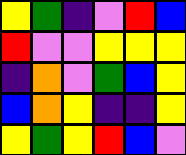[["yellow", "green", "indigo", "violet", "red", "blue"], ["red", "violet", "violet", "yellow", "yellow", "yellow"], ["indigo", "orange", "violet", "green", "blue", "yellow"], ["blue", "orange", "yellow", "indigo", "indigo", "yellow"], ["yellow", "green", "yellow", "red", "blue", "violet"]]